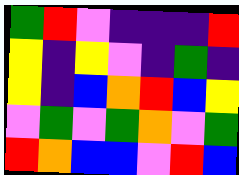[["green", "red", "violet", "indigo", "indigo", "indigo", "red"], ["yellow", "indigo", "yellow", "violet", "indigo", "green", "indigo"], ["yellow", "indigo", "blue", "orange", "red", "blue", "yellow"], ["violet", "green", "violet", "green", "orange", "violet", "green"], ["red", "orange", "blue", "blue", "violet", "red", "blue"]]